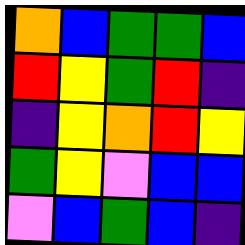[["orange", "blue", "green", "green", "blue"], ["red", "yellow", "green", "red", "indigo"], ["indigo", "yellow", "orange", "red", "yellow"], ["green", "yellow", "violet", "blue", "blue"], ["violet", "blue", "green", "blue", "indigo"]]